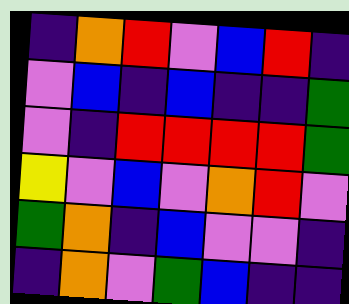[["indigo", "orange", "red", "violet", "blue", "red", "indigo"], ["violet", "blue", "indigo", "blue", "indigo", "indigo", "green"], ["violet", "indigo", "red", "red", "red", "red", "green"], ["yellow", "violet", "blue", "violet", "orange", "red", "violet"], ["green", "orange", "indigo", "blue", "violet", "violet", "indigo"], ["indigo", "orange", "violet", "green", "blue", "indigo", "indigo"]]